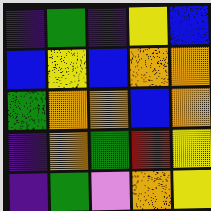[["indigo", "green", "indigo", "yellow", "blue"], ["blue", "yellow", "blue", "orange", "orange"], ["green", "orange", "orange", "blue", "orange"], ["indigo", "orange", "green", "red", "yellow"], ["indigo", "green", "violet", "orange", "yellow"]]